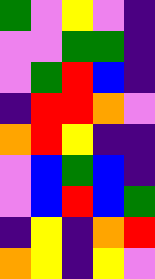[["green", "violet", "yellow", "violet", "indigo"], ["violet", "violet", "green", "green", "indigo"], ["violet", "green", "red", "blue", "indigo"], ["indigo", "red", "red", "orange", "violet"], ["orange", "red", "yellow", "indigo", "indigo"], ["violet", "blue", "green", "blue", "indigo"], ["violet", "blue", "red", "blue", "green"], ["indigo", "yellow", "indigo", "orange", "red"], ["orange", "yellow", "indigo", "yellow", "violet"]]